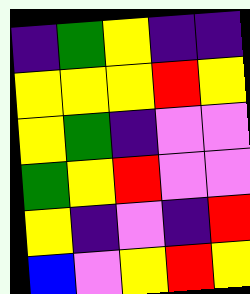[["indigo", "green", "yellow", "indigo", "indigo"], ["yellow", "yellow", "yellow", "red", "yellow"], ["yellow", "green", "indigo", "violet", "violet"], ["green", "yellow", "red", "violet", "violet"], ["yellow", "indigo", "violet", "indigo", "red"], ["blue", "violet", "yellow", "red", "yellow"]]